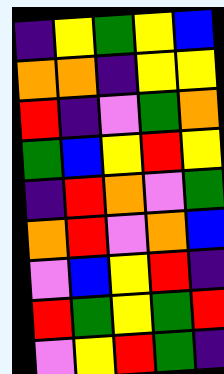[["indigo", "yellow", "green", "yellow", "blue"], ["orange", "orange", "indigo", "yellow", "yellow"], ["red", "indigo", "violet", "green", "orange"], ["green", "blue", "yellow", "red", "yellow"], ["indigo", "red", "orange", "violet", "green"], ["orange", "red", "violet", "orange", "blue"], ["violet", "blue", "yellow", "red", "indigo"], ["red", "green", "yellow", "green", "red"], ["violet", "yellow", "red", "green", "indigo"]]